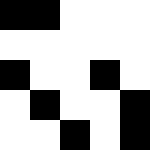[["black", "black", "white", "white", "white"], ["white", "white", "white", "white", "white"], ["black", "white", "white", "black", "white"], ["white", "black", "white", "white", "black"], ["white", "white", "black", "white", "black"]]